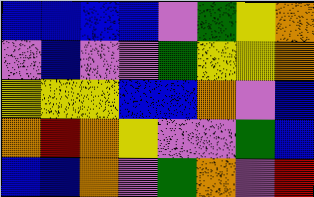[["blue", "blue", "blue", "blue", "violet", "green", "yellow", "orange"], ["violet", "blue", "violet", "violet", "green", "yellow", "yellow", "orange"], ["yellow", "yellow", "yellow", "blue", "blue", "orange", "violet", "blue"], ["orange", "red", "orange", "yellow", "violet", "violet", "green", "blue"], ["blue", "blue", "orange", "violet", "green", "orange", "violet", "red"]]